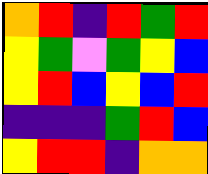[["orange", "red", "indigo", "red", "green", "red"], ["yellow", "green", "violet", "green", "yellow", "blue"], ["yellow", "red", "blue", "yellow", "blue", "red"], ["indigo", "indigo", "indigo", "green", "red", "blue"], ["yellow", "red", "red", "indigo", "orange", "orange"]]